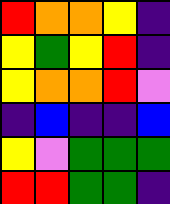[["red", "orange", "orange", "yellow", "indigo"], ["yellow", "green", "yellow", "red", "indigo"], ["yellow", "orange", "orange", "red", "violet"], ["indigo", "blue", "indigo", "indigo", "blue"], ["yellow", "violet", "green", "green", "green"], ["red", "red", "green", "green", "indigo"]]